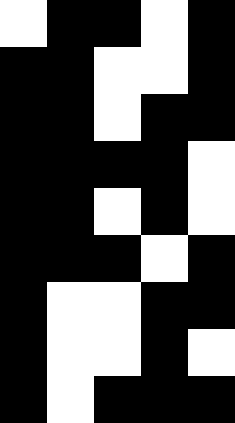[["white", "black", "black", "white", "black"], ["black", "black", "white", "white", "black"], ["black", "black", "white", "black", "black"], ["black", "black", "black", "black", "white"], ["black", "black", "white", "black", "white"], ["black", "black", "black", "white", "black"], ["black", "white", "white", "black", "black"], ["black", "white", "white", "black", "white"], ["black", "white", "black", "black", "black"]]